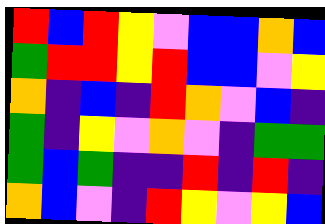[["red", "blue", "red", "yellow", "violet", "blue", "blue", "orange", "blue"], ["green", "red", "red", "yellow", "red", "blue", "blue", "violet", "yellow"], ["orange", "indigo", "blue", "indigo", "red", "orange", "violet", "blue", "indigo"], ["green", "indigo", "yellow", "violet", "orange", "violet", "indigo", "green", "green"], ["green", "blue", "green", "indigo", "indigo", "red", "indigo", "red", "indigo"], ["orange", "blue", "violet", "indigo", "red", "yellow", "violet", "yellow", "blue"]]